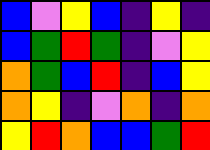[["blue", "violet", "yellow", "blue", "indigo", "yellow", "indigo"], ["blue", "green", "red", "green", "indigo", "violet", "yellow"], ["orange", "green", "blue", "red", "indigo", "blue", "yellow"], ["orange", "yellow", "indigo", "violet", "orange", "indigo", "orange"], ["yellow", "red", "orange", "blue", "blue", "green", "red"]]